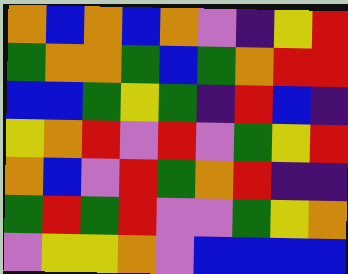[["orange", "blue", "orange", "blue", "orange", "violet", "indigo", "yellow", "red"], ["green", "orange", "orange", "green", "blue", "green", "orange", "red", "red"], ["blue", "blue", "green", "yellow", "green", "indigo", "red", "blue", "indigo"], ["yellow", "orange", "red", "violet", "red", "violet", "green", "yellow", "red"], ["orange", "blue", "violet", "red", "green", "orange", "red", "indigo", "indigo"], ["green", "red", "green", "red", "violet", "violet", "green", "yellow", "orange"], ["violet", "yellow", "yellow", "orange", "violet", "blue", "blue", "blue", "blue"]]